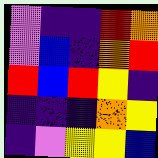[["violet", "indigo", "indigo", "red", "orange"], ["violet", "blue", "indigo", "orange", "red"], ["red", "blue", "red", "yellow", "indigo"], ["indigo", "indigo", "indigo", "orange", "yellow"], ["indigo", "violet", "yellow", "yellow", "blue"]]